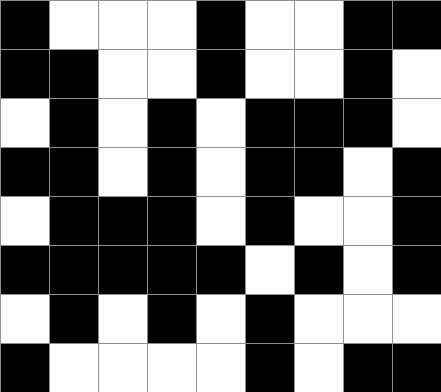[["black", "white", "white", "white", "black", "white", "white", "black", "black"], ["black", "black", "white", "white", "black", "white", "white", "black", "white"], ["white", "black", "white", "black", "white", "black", "black", "black", "white"], ["black", "black", "white", "black", "white", "black", "black", "white", "black"], ["white", "black", "black", "black", "white", "black", "white", "white", "black"], ["black", "black", "black", "black", "black", "white", "black", "white", "black"], ["white", "black", "white", "black", "white", "black", "white", "white", "white"], ["black", "white", "white", "white", "white", "black", "white", "black", "black"]]